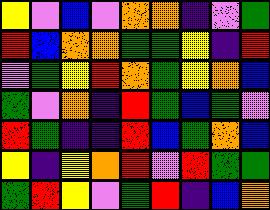[["yellow", "violet", "blue", "violet", "orange", "orange", "indigo", "violet", "green"], ["red", "blue", "orange", "orange", "green", "green", "yellow", "indigo", "red"], ["violet", "green", "yellow", "red", "orange", "green", "yellow", "orange", "blue"], ["green", "violet", "orange", "indigo", "red", "green", "blue", "green", "violet"], ["red", "green", "indigo", "indigo", "red", "blue", "green", "orange", "blue"], ["yellow", "indigo", "yellow", "orange", "red", "violet", "red", "green", "green"], ["green", "red", "yellow", "violet", "green", "red", "indigo", "blue", "orange"]]